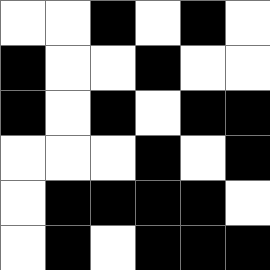[["white", "white", "black", "white", "black", "white"], ["black", "white", "white", "black", "white", "white"], ["black", "white", "black", "white", "black", "black"], ["white", "white", "white", "black", "white", "black"], ["white", "black", "black", "black", "black", "white"], ["white", "black", "white", "black", "black", "black"]]